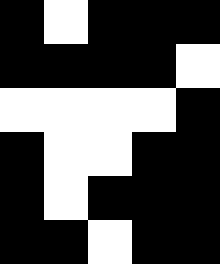[["black", "white", "black", "black", "black"], ["black", "black", "black", "black", "white"], ["white", "white", "white", "white", "black"], ["black", "white", "white", "black", "black"], ["black", "white", "black", "black", "black"], ["black", "black", "white", "black", "black"]]